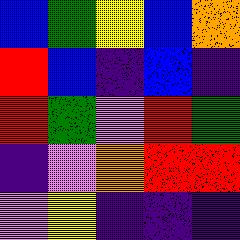[["blue", "green", "yellow", "blue", "orange"], ["red", "blue", "indigo", "blue", "indigo"], ["red", "green", "violet", "red", "green"], ["indigo", "violet", "orange", "red", "red"], ["violet", "yellow", "indigo", "indigo", "indigo"]]